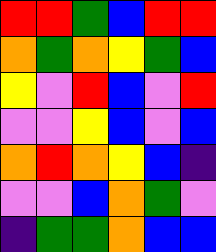[["red", "red", "green", "blue", "red", "red"], ["orange", "green", "orange", "yellow", "green", "blue"], ["yellow", "violet", "red", "blue", "violet", "red"], ["violet", "violet", "yellow", "blue", "violet", "blue"], ["orange", "red", "orange", "yellow", "blue", "indigo"], ["violet", "violet", "blue", "orange", "green", "violet"], ["indigo", "green", "green", "orange", "blue", "blue"]]